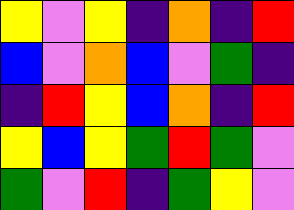[["yellow", "violet", "yellow", "indigo", "orange", "indigo", "red"], ["blue", "violet", "orange", "blue", "violet", "green", "indigo"], ["indigo", "red", "yellow", "blue", "orange", "indigo", "red"], ["yellow", "blue", "yellow", "green", "red", "green", "violet"], ["green", "violet", "red", "indigo", "green", "yellow", "violet"]]